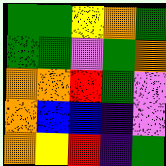[["green", "green", "yellow", "orange", "green"], ["green", "green", "violet", "green", "orange"], ["orange", "orange", "red", "green", "violet"], ["orange", "blue", "blue", "indigo", "violet"], ["orange", "yellow", "red", "indigo", "green"]]